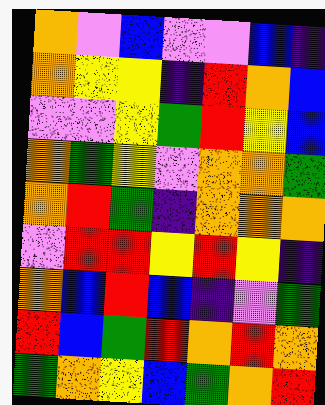[["orange", "violet", "blue", "violet", "violet", "blue", "indigo"], ["orange", "yellow", "yellow", "indigo", "red", "orange", "blue"], ["violet", "violet", "yellow", "green", "red", "yellow", "blue"], ["orange", "green", "yellow", "violet", "orange", "orange", "green"], ["orange", "red", "green", "indigo", "orange", "orange", "orange"], ["violet", "red", "red", "yellow", "red", "yellow", "indigo"], ["orange", "blue", "red", "blue", "indigo", "violet", "green"], ["red", "blue", "green", "red", "orange", "red", "orange"], ["green", "orange", "yellow", "blue", "green", "orange", "red"]]